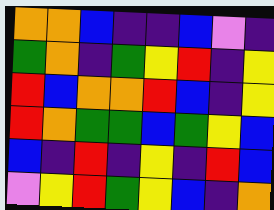[["orange", "orange", "blue", "indigo", "indigo", "blue", "violet", "indigo"], ["green", "orange", "indigo", "green", "yellow", "red", "indigo", "yellow"], ["red", "blue", "orange", "orange", "red", "blue", "indigo", "yellow"], ["red", "orange", "green", "green", "blue", "green", "yellow", "blue"], ["blue", "indigo", "red", "indigo", "yellow", "indigo", "red", "blue"], ["violet", "yellow", "red", "green", "yellow", "blue", "indigo", "orange"]]